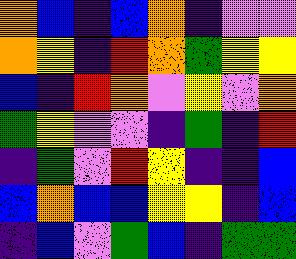[["orange", "blue", "indigo", "blue", "orange", "indigo", "violet", "violet"], ["orange", "yellow", "indigo", "red", "orange", "green", "yellow", "yellow"], ["blue", "indigo", "red", "orange", "violet", "yellow", "violet", "orange"], ["green", "yellow", "violet", "violet", "indigo", "green", "indigo", "red"], ["indigo", "green", "violet", "red", "yellow", "indigo", "indigo", "blue"], ["blue", "orange", "blue", "blue", "yellow", "yellow", "indigo", "blue"], ["indigo", "blue", "violet", "green", "blue", "indigo", "green", "green"]]